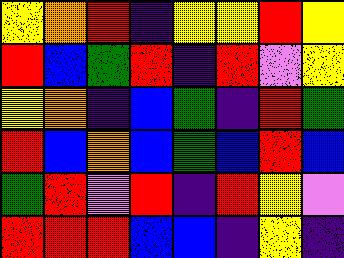[["yellow", "orange", "red", "indigo", "yellow", "yellow", "red", "yellow"], ["red", "blue", "green", "red", "indigo", "red", "violet", "yellow"], ["yellow", "orange", "indigo", "blue", "green", "indigo", "red", "green"], ["red", "blue", "orange", "blue", "green", "blue", "red", "blue"], ["green", "red", "violet", "red", "indigo", "red", "yellow", "violet"], ["red", "red", "red", "blue", "blue", "indigo", "yellow", "indigo"]]